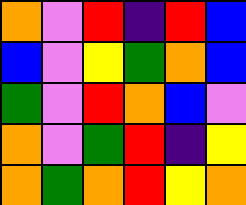[["orange", "violet", "red", "indigo", "red", "blue"], ["blue", "violet", "yellow", "green", "orange", "blue"], ["green", "violet", "red", "orange", "blue", "violet"], ["orange", "violet", "green", "red", "indigo", "yellow"], ["orange", "green", "orange", "red", "yellow", "orange"]]